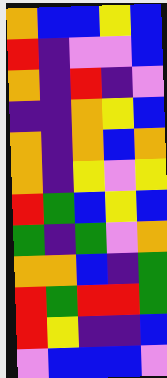[["orange", "blue", "blue", "yellow", "blue"], ["red", "indigo", "violet", "violet", "blue"], ["orange", "indigo", "red", "indigo", "violet"], ["indigo", "indigo", "orange", "yellow", "blue"], ["orange", "indigo", "orange", "blue", "orange"], ["orange", "indigo", "yellow", "violet", "yellow"], ["red", "green", "blue", "yellow", "blue"], ["green", "indigo", "green", "violet", "orange"], ["orange", "orange", "blue", "indigo", "green"], ["red", "green", "red", "red", "green"], ["red", "yellow", "indigo", "indigo", "blue"], ["violet", "blue", "blue", "blue", "violet"]]